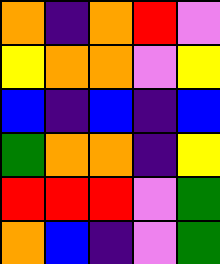[["orange", "indigo", "orange", "red", "violet"], ["yellow", "orange", "orange", "violet", "yellow"], ["blue", "indigo", "blue", "indigo", "blue"], ["green", "orange", "orange", "indigo", "yellow"], ["red", "red", "red", "violet", "green"], ["orange", "blue", "indigo", "violet", "green"]]